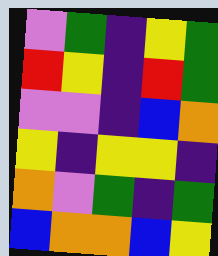[["violet", "green", "indigo", "yellow", "green"], ["red", "yellow", "indigo", "red", "green"], ["violet", "violet", "indigo", "blue", "orange"], ["yellow", "indigo", "yellow", "yellow", "indigo"], ["orange", "violet", "green", "indigo", "green"], ["blue", "orange", "orange", "blue", "yellow"]]